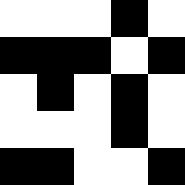[["white", "white", "white", "black", "white"], ["black", "black", "black", "white", "black"], ["white", "black", "white", "black", "white"], ["white", "white", "white", "black", "white"], ["black", "black", "white", "white", "black"]]